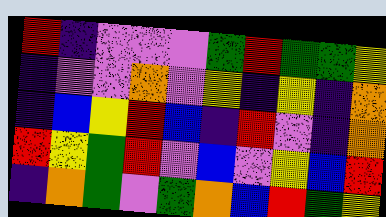[["red", "indigo", "violet", "violet", "violet", "green", "red", "green", "green", "yellow"], ["indigo", "violet", "violet", "orange", "violet", "yellow", "indigo", "yellow", "indigo", "orange"], ["indigo", "blue", "yellow", "red", "blue", "indigo", "red", "violet", "indigo", "orange"], ["red", "yellow", "green", "red", "violet", "blue", "violet", "yellow", "blue", "red"], ["indigo", "orange", "green", "violet", "green", "orange", "blue", "red", "green", "yellow"]]